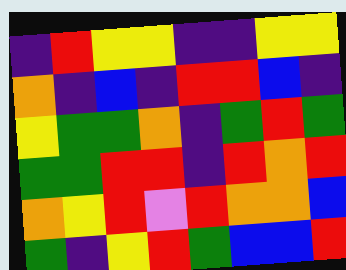[["indigo", "red", "yellow", "yellow", "indigo", "indigo", "yellow", "yellow"], ["orange", "indigo", "blue", "indigo", "red", "red", "blue", "indigo"], ["yellow", "green", "green", "orange", "indigo", "green", "red", "green"], ["green", "green", "red", "red", "indigo", "red", "orange", "red"], ["orange", "yellow", "red", "violet", "red", "orange", "orange", "blue"], ["green", "indigo", "yellow", "red", "green", "blue", "blue", "red"]]